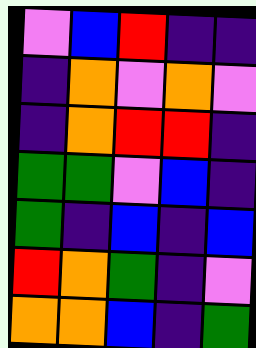[["violet", "blue", "red", "indigo", "indigo"], ["indigo", "orange", "violet", "orange", "violet"], ["indigo", "orange", "red", "red", "indigo"], ["green", "green", "violet", "blue", "indigo"], ["green", "indigo", "blue", "indigo", "blue"], ["red", "orange", "green", "indigo", "violet"], ["orange", "orange", "blue", "indigo", "green"]]